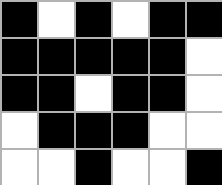[["black", "white", "black", "white", "black", "black"], ["black", "black", "black", "black", "black", "white"], ["black", "black", "white", "black", "black", "white"], ["white", "black", "black", "black", "white", "white"], ["white", "white", "black", "white", "white", "black"]]